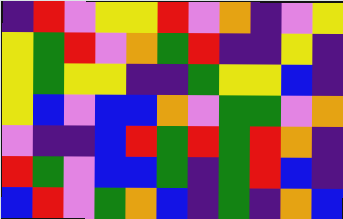[["indigo", "red", "violet", "yellow", "yellow", "red", "violet", "orange", "indigo", "violet", "yellow"], ["yellow", "green", "red", "violet", "orange", "green", "red", "indigo", "indigo", "yellow", "indigo"], ["yellow", "green", "yellow", "yellow", "indigo", "indigo", "green", "yellow", "yellow", "blue", "indigo"], ["yellow", "blue", "violet", "blue", "blue", "orange", "violet", "green", "green", "violet", "orange"], ["violet", "indigo", "indigo", "blue", "red", "green", "red", "green", "red", "orange", "indigo"], ["red", "green", "violet", "blue", "blue", "green", "indigo", "green", "red", "blue", "indigo"], ["blue", "red", "violet", "green", "orange", "blue", "indigo", "green", "indigo", "orange", "blue"]]